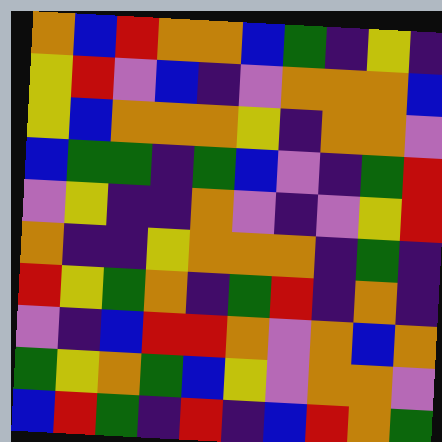[["orange", "blue", "red", "orange", "orange", "blue", "green", "indigo", "yellow", "indigo"], ["yellow", "red", "violet", "blue", "indigo", "violet", "orange", "orange", "orange", "blue"], ["yellow", "blue", "orange", "orange", "orange", "yellow", "indigo", "orange", "orange", "violet"], ["blue", "green", "green", "indigo", "green", "blue", "violet", "indigo", "green", "red"], ["violet", "yellow", "indigo", "indigo", "orange", "violet", "indigo", "violet", "yellow", "red"], ["orange", "indigo", "indigo", "yellow", "orange", "orange", "orange", "indigo", "green", "indigo"], ["red", "yellow", "green", "orange", "indigo", "green", "red", "indigo", "orange", "indigo"], ["violet", "indigo", "blue", "red", "red", "orange", "violet", "orange", "blue", "orange"], ["green", "yellow", "orange", "green", "blue", "yellow", "violet", "orange", "orange", "violet"], ["blue", "red", "green", "indigo", "red", "indigo", "blue", "red", "orange", "green"]]